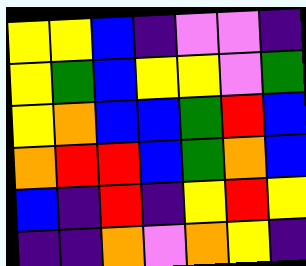[["yellow", "yellow", "blue", "indigo", "violet", "violet", "indigo"], ["yellow", "green", "blue", "yellow", "yellow", "violet", "green"], ["yellow", "orange", "blue", "blue", "green", "red", "blue"], ["orange", "red", "red", "blue", "green", "orange", "blue"], ["blue", "indigo", "red", "indigo", "yellow", "red", "yellow"], ["indigo", "indigo", "orange", "violet", "orange", "yellow", "indigo"]]